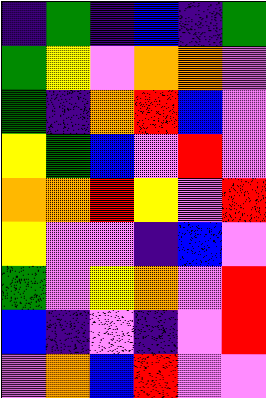[["indigo", "green", "indigo", "blue", "indigo", "green"], ["green", "yellow", "violet", "orange", "orange", "violet"], ["green", "indigo", "orange", "red", "blue", "violet"], ["yellow", "green", "blue", "violet", "red", "violet"], ["orange", "orange", "red", "yellow", "violet", "red"], ["yellow", "violet", "violet", "indigo", "blue", "violet"], ["green", "violet", "yellow", "orange", "violet", "red"], ["blue", "indigo", "violet", "indigo", "violet", "red"], ["violet", "orange", "blue", "red", "violet", "violet"]]